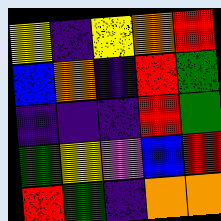[["yellow", "indigo", "yellow", "orange", "red"], ["blue", "orange", "indigo", "red", "green"], ["indigo", "indigo", "indigo", "red", "green"], ["green", "yellow", "violet", "blue", "red"], ["red", "green", "indigo", "orange", "orange"]]